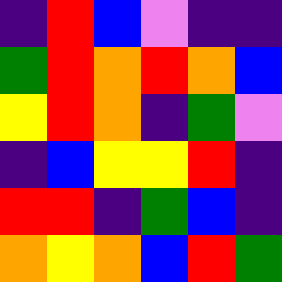[["indigo", "red", "blue", "violet", "indigo", "indigo"], ["green", "red", "orange", "red", "orange", "blue"], ["yellow", "red", "orange", "indigo", "green", "violet"], ["indigo", "blue", "yellow", "yellow", "red", "indigo"], ["red", "red", "indigo", "green", "blue", "indigo"], ["orange", "yellow", "orange", "blue", "red", "green"]]